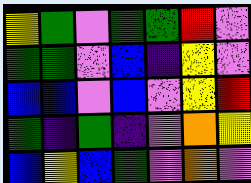[["yellow", "green", "violet", "green", "green", "red", "violet"], ["green", "green", "violet", "blue", "indigo", "yellow", "violet"], ["blue", "blue", "violet", "blue", "violet", "yellow", "red"], ["green", "indigo", "green", "indigo", "violet", "orange", "yellow"], ["blue", "yellow", "blue", "green", "violet", "orange", "violet"]]